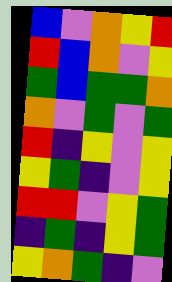[["blue", "violet", "orange", "yellow", "red"], ["red", "blue", "orange", "violet", "yellow"], ["green", "blue", "green", "green", "orange"], ["orange", "violet", "green", "violet", "green"], ["red", "indigo", "yellow", "violet", "yellow"], ["yellow", "green", "indigo", "violet", "yellow"], ["red", "red", "violet", "yellow", "green"], ["indigo", "green", "indigo", "yellow", "green"], ["yellow", "orange", "green", "indigo", "violet"]]